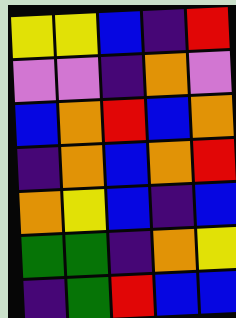[["yellow", "yellow", "blue", "indigo", "red"], ["violet", "violet", "indigo", "orange", "violet"], ["blue", "orange", "red", "blue", "orange"], ["indigo", "orange", "blue", "orange", "red"], ["orange", "yellow", "blue", "indigo", "blue"], ["green", "green", "indigo", "orange", "yellow"], ["indigo", "green", "red", "blue", "blue"]]